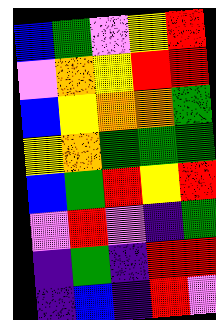[["blue", "green", "violet", "yellow", "red"], ["violet", "orange", "yellow", "red", "red"], ["blue", "yellow", "orange", "orange", "green"], ["yellow", "orange", "green", "green", "green"], ["blue", "green", "red", "yellow", "red"], ["violet", "red", "violet", "indigo", "green"], ["indigo", "green", "indigo", "red", "red"], ["indigo", "blue", "indigo", "red", "violet"]]